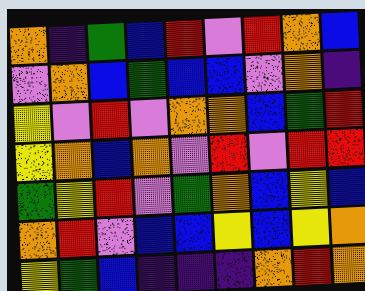[["orange", "indigo", "green", "blue", "red", "violet", "red", "orange", "blue"], ["violet", "orange", "blue", "green", "blue", "blue", "violet", "orange", "indigo"], ["yellow", "violet", "red", "violet", "orange", "orange", "blue", "green", "red"], ["yellow", "orange", "blue", "orange", "violet", "red", "violet", "red", "red"], ["green", "yellow", "red", "violet", "green", "orange", "blue", "yellow", "blue"], ["orange", "red", "violet", "blue", "blue", "yellow", "blue", "yellow", "orange"], ["yellow", "green", "blue", "indigo", "indigo", "indigo", "orange", "red", "orange"]]